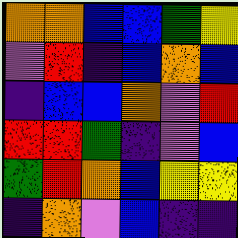[["orange", "orange", "blue", "blue", "green", "yellow"], ["violet", "red", "indigo", "blue", "orange", "blue"], ["indigo", "blue", "blue", "orange", "violet", "red"], ["red", "red", "green", "indigo", "violet", "blue"], ["green", "red", "orange", "blue", "yellow", "yellow"], ["indigo", "orange", "violet", "blue", "indigo", "indigo"]]